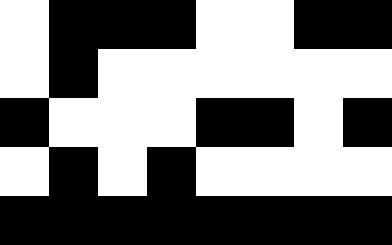[["white", "black", "black", "black", "white", "white", "black", "black"], ["white", "black", "white", "white", "white", "white", "white", "white"], ["black", "white", "white", "white", "black", "black", "white", "black"], ["white", "black", "white", "black", "white", "white", "white", "white"], ["black", "black", "black", "black", "black", "black", "black", "black"]]